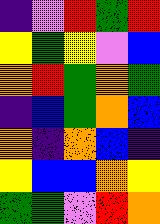[["indigo", "violet", "red", "green", "red"], ["yellow", "green", "yellow", "violet", "blue"], ["orange", "red", "green", "orange", "green"], ["indigo", "blue", "green", "orange", "blue"], ["orange", "indigo", "orange", "blue", "indigo"], ["yellow", "blue", "blue", "orange", "yellow"], ["green", "green", "violet", "red", "orange"]]